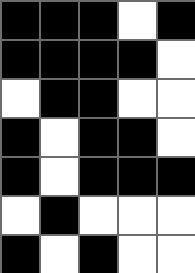[["black", "black", "black", "white", "black"], ["black", "black", "black", "black", "white"], ["white", "black", "black", "white", "white"], ["black", "white", "black", "black", "white"], ["black", "white", "black", "black", "black"], ["white", "black", "white", "white", "white"], ["black", "white", "black", "white", "white"]]